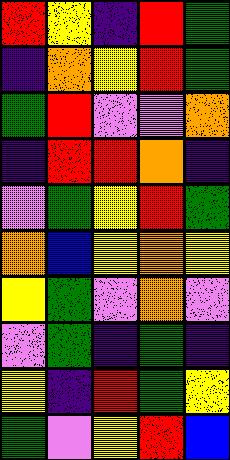[["red", "yellow", "indigo", "red", "green"], ["indigo", "orange", "yellow", "red", "green"], ["green", "red", "violet", "violet", "orange"], ["indigo", "red", "red", "orange", "indigo"], ["violet", "green", "yellow", "red", "green"], ["orange", "blue", "yellow", "orange", "yellow"], ["yellow", "green", "violet", "orange", "violet"], ["violet", "green", "indigo", "green", "indigo"], ["yellow", "indigo", "red", "green", "yellow"], ["green", "violet", "yellow", "red", "blue"]]